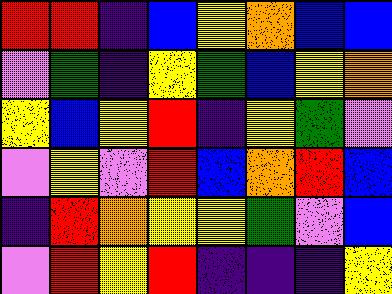[["red", "red", "indigo", "blue", "yellow", "orange", "blue", "blue"], ["violet", "green", "indigo", "yellow", "green", "blue", "yellow", "orange"], ["yellow", "blue", "yellow", "red", "indigo", "yellow", "green", "violet"], ["violet", "yellow", "violet", "red", "blue", "orange", "red", "blue"], ["indigo", "red", "orange", "yellow", "yellow", "green", "violet", "blue"], ["violet", "red", "yellow", "red", "indigo", "indigo", "indigo", "yellow"]]